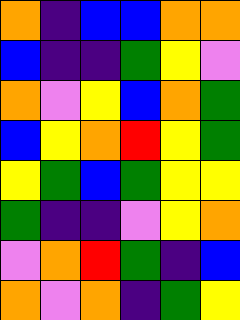[["orange", "indigo", "blue", "blue", "orange", "orange"], ["blue", "indigo", "indigo", "green", "yellow", "violet"], ["orange", "violet", "yellow", "blue", "orange", "green"], ["blue", "yellow", "orange", "red", "yellow", "green"], ["yellow", "green", "blue", "green", "yellow", "yellow"], ["green", "indigo", "indigo", "violet", "yellow", "orange"], ["violet", "orange", "red", "green", "indigo", "blue"], ["orange", "violet", "orange", "indigo", "green", "yellow"]]